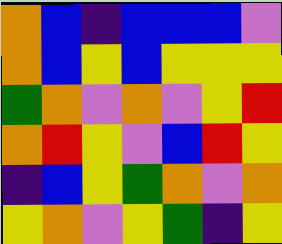[["orange", "blue", "indigo", "blue", "blue", "blue", "violet"], ["orange", "blue", "yellow", "blue", "yellow", "yellow", "yellow"], ["green", "orange", "violet", "orange", "violet", "yellow", "red"], ["orange", "red", "yellow", "violet", "blue", "red", "yellow"], ["indigo", "blue", "yellow", "green", "orange", "violet", "orange"], ["yellow", "orange", "violet", "yellow", "green", "indigo", "yellow"]]